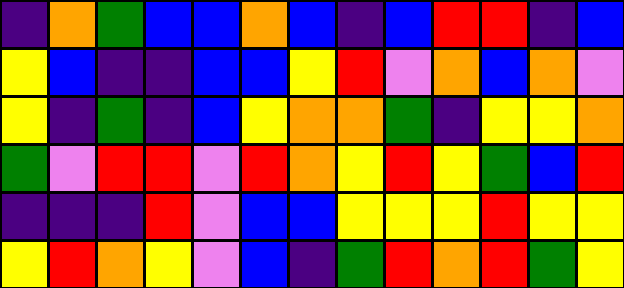[["indigo", "orange", "green", "blue", "blue", "orange", "blue", "indigo", "blue", "red", "red", "indigo", "blue"], ["yellow", "blue", "indigo", "indigo", "blue", "blue", "yellow", "red", "violet", "orange", "blue", "orange", "violet"], ["yellow", "indigo", "green", "indigo", "blue", "yellow", "orange", "orange", "green", "indigo", "yellow", "yellow", "orange"], ["green", "violet", "red", "red", "violet", "red", "orange", "yellow", "red", "yellow", "green", "blue", "red"], ["indigo", "indigo", "indigo", "red", "violet", "blue", "blue", "yellow", "yellow", "yellow", "red", "yellow", "yellow"], ["yellow", "red", "orange", "yellow", "violet", "blue", "indigo", "green", "red", "orange", "red", "green", "yellow"]]